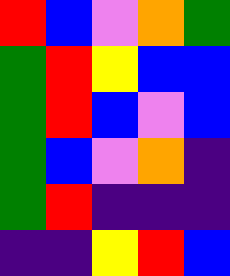[["red", "blue", "violet", "orange", "green"], ["green", "red", "yellow", "blue", "blue"], ["green", "red", "blue", "violet", "blue"], ["green", "blue", "violet", "orange", "indigo"], ["green", "red", "indigo", "indigo", "indigo"], ["indigo", "indigo", "yellow", "red", "blue"]]